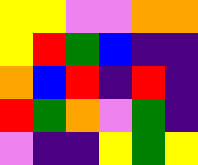[["yellow", "yellow", "violet", "violet", "orange", "orange"], ["yellow", "red", "green", "blue", "indigo", "indigo"], ["orange", "blue", "red", "indigo", "red", "indigo"], ["red", "green", "orange", "violet", "green", "indigo"], ["violet", "indigo", "indigo", "yellow", "green", "yellow"]]